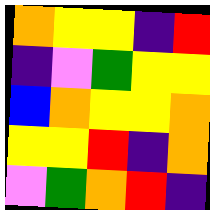[["orange", "yellow", "yellow", "indigo", "red"], ["indigo", "violet", "green", "yellow", "yellow"], ["blue", "orange", "yellow", "yellow", "orange"], ["yellow", "yellow", "red", "indigo", "orange"], ["violet", "green", "orange", "red", "indigo"]]